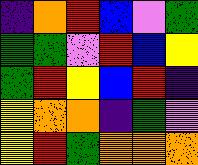[["indigo", "orange", "red", "blue", "violet", "green"], ["green", "green", "violet", "red", "blue", "yellow"], ["green", "red", "yellow", "blue", "red", "indigo"], ["yellow", "orange", "orange", "indigo", "green", "violet"], ["yellow", "red", "green", "orange", "orange", "orange"]]